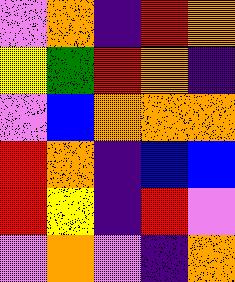[["violet", "orange", "indigo", "red", "orange"], ["yellow", "green", "red", "orange", "indigo"], ["violet", "blue", "orange", "orange", "orange"], ["red", "orange", "indigo", "blue", "blue"], ["red", "yellow", "indigo", "red", "violet"], ["violet", "orange", "violet", "indigo", "orange"]]